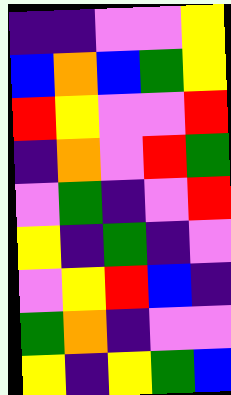[["indigo", "indigo", "violet", "violet", "yellow"], ["blue", "orange", "blue", "green", "yellow"], ["red", "yellow", "violet", "violet", "red"], ["indigo", "orange", "violet", "red", "green"], ["violet", "green", "indigo", "violet", "red"], ["yellow", "indigo", "green", "indigo", "violet"], ["violet", "yellow", "red", "blue", "indigo"], ["green", "orange", "indigo", "violet", "violet"], ["yellow", "indigo", "yellow", "green", "blue"]]